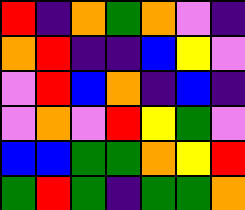[["red", "indigo", "orange", "green", "orange", "violet", "indigo"], ["orange", "red", "indigo", "indigo", "blue", "yellow", "violet"], ["violet", "red", "blue", "orange", "indigo", "blue", "indigo"], ["violet", "orange", "violet", "red", "yellow", "green", "violet"], ["blue", "blue", "green", "green", "orange", "yellow", "red"], ["green", "red", "green", "indigo", "green", "green", "orange"]]